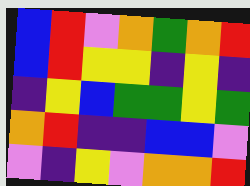[["blue", "red", "violet", "orange", "green", "orange", "red"], ["blue", "red", "yellow", "yellow", "indigo", "yellow", "indigo"], ["indigo", "yellow", "blue", "green", "green", "yellow", "green"], ["orange", "red", "indigo", "indigo", "blue", "blue", "violet"], ["violet", "indigo", "yellow", "violet", "orange", "orange", "red"]]